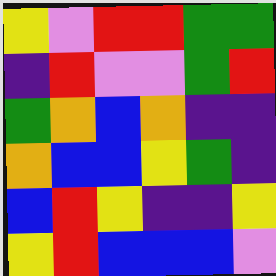[["yellow", "violet", "red", "red", "green", "green"], ["indigo", "red", "violet", "violet", "green", "red"], ["green", "orange", "blue", "orange", "indigo", "indigo"], ["orange", "blue", "blue", "yellow", "green", "indigo"], ["blue", "red", "yellow", "indigo", "indigo", "yellow"], ["yellow", "red", "blue", "blue", "blue", "violet"]]